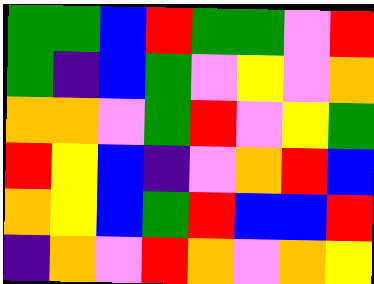[["green", "green", "blue", "red", "green", "green", "violet", "red"], ["green", "indigo", "blue", "green", "violet", "yellow", "violet", "orange"], ["orange", "orange", "violet", "green", "red", "violet", "yellow", "green"], ["red", "yellow", "blue", "indigo", "violet", "orange", "red", "blue"], ["orange", "yellow", "blue", "green", "red", "blue", "blue", "red"], ["indigo", "orange", "violet", "red", "orange", "violet", "orange", "yellow"]]